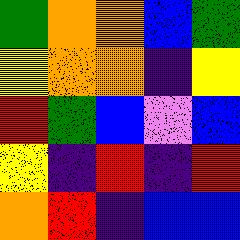[["green", "orange", "orange", "blue", "green"], ["yellow", "orange", "orange", "indigo", "yellow"], ["red", "green", "blue", "violet", "blue"], ["yellow", "indigo", "red", "indigo", "red"], ["orange", "red", "indigo", "blue", "blue"]]